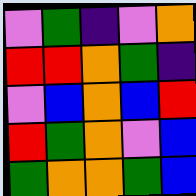[["violet", "green", "indigo", "violet", "orange"], ["red", "red", "orange", "green", "indigo"], ["violet", "blue", "orange", "blue", "red"], ["red", "green", "orange", "violet", "blue"], ["green", "orange", "orange", "green", "blue"]]